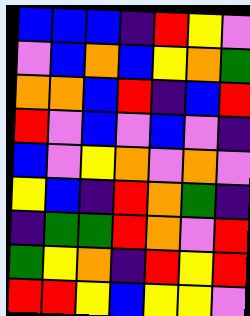[["blue", "blue", "blue", "indigo", "red", "yellow", "violet"], ["violet", "blue", "orange", "blue", "yellow", "orange", "green"], ["orange", "orange", "blue", "red", "indigo", "blue", "red"], ["red", "violet", "blue", "violet", "blue", "violet", "indigo"], ["blue", "violet", "yellow", "orange", "violet", "orange", "violet"], ["yellow", "blue", "indigo", "red", "orange", "green", "indigo"], ["indigo", "green", "green", "red", "orange", "violet", "red"], ["green", "yellow", "orange", "indigo", "red", "yellow", "red"], ["red", "red", "yellow", "blue", "yellow", "yellow", "violet"]]